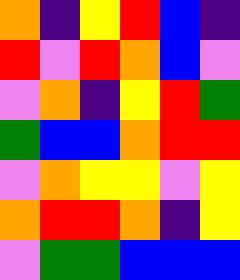[["orange", "indigo", "yellow", "red", "blue", "indigo"], ["red", "violet", "red", "orange", "blue", "violet"], ["violet", "orange", "indigo", "yellow", "red", "green"], ["green", "blue", "blue", "orange", "red", "red"], ["violet", "orange", "yellow", "yellow", "violet", "yellow"], ["orange", "red", "red", "orange", "indigo", "yellow"], ["violet", "green", "green", "blue", "blue", "blue"]]